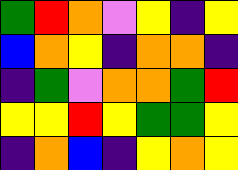[["green", "red", "orange", "violet", "yellow", "indigo", "yellow"], ["blue", "orange", "yellow", "indigo", "orange", "orange", "indigo"], ["indigo", "green", "violet", "orange", "orange", "green", "red"], ["yellow", "yellow", "red", "yellow", "green", "green", "yellow"], ["indigo", "orange", "blue", "indigo", "yellow", "orange", "yellow"]]